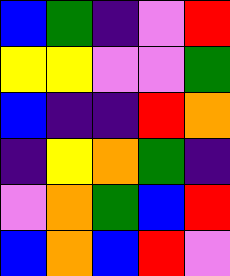[["blue", "green", "indigo", "violet", "red"], ["yellow", "yellow", "violet", "violet", "green"], ["blue", "indigo", "indigo", "red", "orange"], ["indigo", "yellow", "orange", "green", "indigo"], ["violet", "orange", "green", "blue", "red"], ["blue", "orange", "blue", "red", "violet"]]